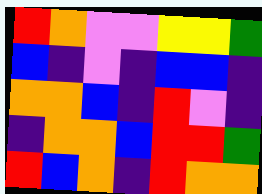[["red", "orange", "violet", "violet", "yellow", "yellow", "green"], ["blue", "indigo", "violet", "indigo", "blue", "blue", "indigo"], ["orange", "orange", "blue", "indigo", "red", "violet", "indigo"], ["indigo", "orange", "orange", "blue", "red", "red", "green"], ["red", "blue", "orange", "indigo", "red", "orange", "orange"]]